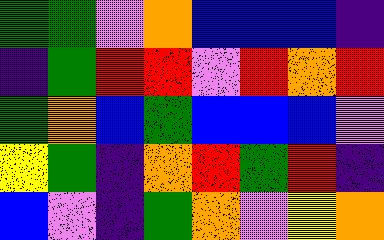[["green", "green", "violet", "orange", "blue", "blue", "blue", "indigo"], ["indigo", "green", "red", "red", "violet", "red", "orange", "red"], ["green", "orange", "blue", "green", "blue", "blue", "blue", "violet"], ["yellow", "green", "indigo", "orange", "red", "green", "red", "indigo"], ["blue", "violet", "indigo", "green", "orange", "violet", "yellow", "orange"]]